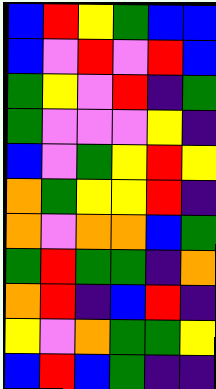[["blue", "red", "yellow", "green", "blue", "blue"], ["blue", "violet", "red", "violet", "red", "blue"], ["green", "yellow", "violet", "red", "indigo", "green"], ["green", "violet", "violet", "violet", "yellow", "indigo"], ["blue", "violet", "green", "yellow", "red", "yellow"], ["orange", "green", "yellow", "yellow", "red", "indigo"], ["orange", "violet", "orange", "orange", "blue", "green"], ["green", "red", "green", "green", "indigo", "orange"], ["orange", "red", "indigo", "blue", "red", "indigo"], ["yellow", "violet", "orange", "green", "green", "yellow"], ["blue", "red", "blue", "green", "indigo", "indigo"]]